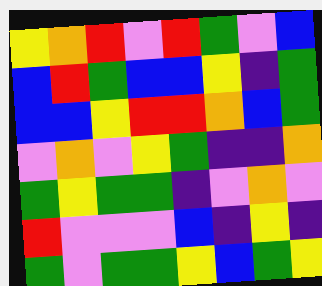[["yellow", "orange", "red", "violet", "red", "green", "violet", "blue"], ["blue", "red", "green", "blue", "blue", "yellow", "indigo", "green"], ["blue", "blue", "yellow", "red", "red", "orange", "blue", "green"], ["violet", "orange", "violet", "yellow", "green", "indigo", "indigo", "orange"], ["green", "yellow", "green", "green", "indigo", "violet", "orange", "violet"], ["red", "violet", "violet", "violet", "blue", "indigo", "yellow", "indigo"], ["green", "violet", "green", "green", "yellow", "blue", "green", "yellow"]]